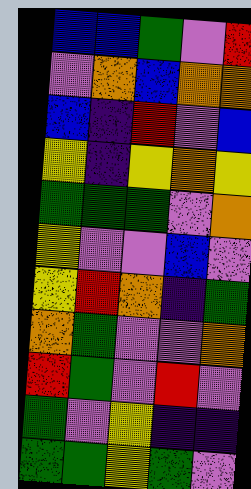[["blue", "blue", "green", "violet", "red"], ["violet", "orange", "blue", "orange", "orange"], ["blue", "indigo", "red", "violet", "blue"], ["yellow", "indigo", "yellow", "orange", "yellow"], ["green", "green", "green", "violet", "orange"], ["yellow", "violet", "violet", "blue", "violet"], ["yellow", "red", "orange", "indigo", "green"], ["orange", "green", "violet", "violet", "orange"], ["red", "green", "violet", "red", "violet"], ["green", "violet", "yellow", "indigo", "indigo"], ["green", "green", "yellow", "green", "violet"]]